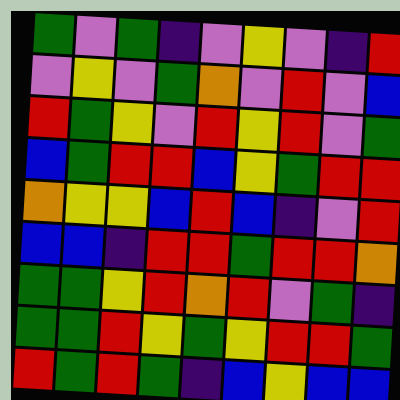[["green", "violet", "green", "indigo", "violet", "yellow", "violet", "indigo", "red"], ["violet", "yellow", "violet", "green", "orange", "violet", "red", "violet", "blue"], ["red", "green", "yellow", "violet", "red", "yellow", "red", "violet", "green"], ["blue", "green", "red", "red", "blue", "yellow", "green", "red", "red"], ["orange", "yellow", "yellow", "blue", "red", "blue", "indigo", "violet", "red"], ["blue", "blue", "indigo", "red", "red", "green", "red", "red", "orange"], ["green", "green", "yellow", "red", "orange", "red", "violet", "green", "indigo"], ["green", "green", "red", "yellow", "green", "yellow", "red", "red", "green"], ["red", "green", "red", "green", "indigo", "blue", "yellow", "blue", "blue"]]